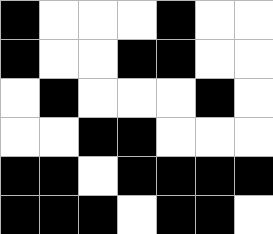[["black", "white", "white", "white", "black", "white", "white"], ["black", "white", "white", "black", "black", "white", "white"], ["white", "black", "white", "white", "white", "black", "white"], ["white", "white", "black", "black", "white", "white", "white"], ["black", "black", "white", "black", "black", "black", "black"], ["black", "black", "black", "white", "black", "black", "white"]]